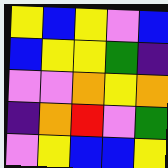[["yellow", "blue", "yellow", "violet", "blue"], ["blue", "yellow", "yellow", "green", "indigo"], ["violet", "violet", "orange", "yellow", "orange"], ["indigo", "orange", "red", "violet", "green"], ["violet", "yellow", "blue", "blue", "yellow"]]